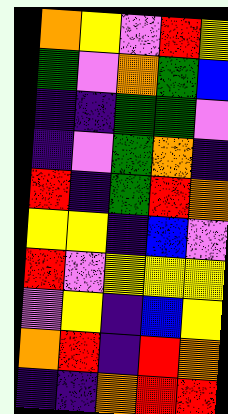[["orange", "yellow", "violet", "red", "yellow"], ["green", "violet", "orange", "green", "blue"], ["indigo", "indigo", "green", "green", "violet"], ["indigo", "violet", "green", "orange", "indigo"], ["red", "indigo", "green", "red", "orange"], ["yellow", "yellow", "indigo", "blue", "violet"], ["red", "violet", "yellow", "yellow", "yellow"], ["violet", "yellow", "indigo", "blue", "yellow"], ["orange", "red", "indigo", "red", "orange"], ["indigo", "indigo", "orange", "red", "red"]]